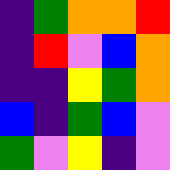[["indigo", "green", "orange", "orange", "red"], ["indigo", "red", "violet", "blue", "orange"], ["indigo", "indigo", "yellow", "green", "orange"], ["blue", "indigo", "green", "blue", "violet"], ["green", "violet", "yellow", "indigo", "violet"]]